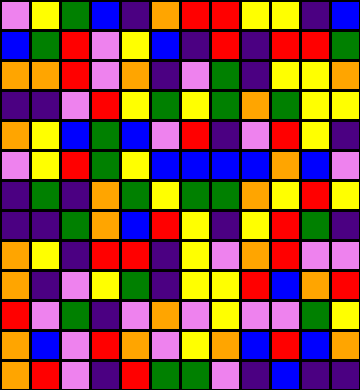[["violet", "yellow", "green", "blue", "indigo", "orange", "red", "red", "yellow", "yellow", "indigo", "blue"], ["blue", "green", "red", "violet", "yellow", "blue", "indigo", "red", "indigo", "red", "red", "green"], ["orange", "orange", "red", "violet", "orange", "indigo", "violet", "green", "indigo", "yellow", "yellow", "orange"], ["indigo", "indigo", "violet", "red", "yellow", "green", "yellow", "green", "orange", "green", "yellow", "yellow"], ["orange", "yellow", "blue", "green", "blue", "violet", "red", "indigo", "violet", "red", "yellow", "indigo"], ["violet", "yellow", "red", "green", "yellow", "blue", "blue", "blue", "blue", "orange", "blue", "violet"], ["indigo", "green", "indigo", "orange", "green", "yellow", "green", "green", "orange", "yellow", "red", "yellow"], ["indigo", "indigo", "green", "orange", "blue", "red", "yellow", "indigo", "yellow", "red", "green", "indigo"], ["orange", "yellow", "indigo", "red", "red", "indigo", "yellow", "violet", "orange", "red", "violet", "violet"], ["orange", "indigo", "violet", "yellow", "green", "indigo", "yellow", "yellow", "red", "blue", "orange", "red"], ["red", "violet", "green", "indigo", "violet", "orange", "violet", "yellow", "violet", "violet", "green", "yellow"], ["orange", "blue", "violet", "red", "orange", "violet", "yellow", "orange", "blue", "red", "blue", "orange"], ["orange", "red", "violet", "indigo", "red", "green", "green", "violet", "indigo", "blue", "indigo", "indigo"]]